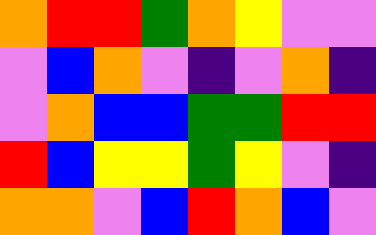[["orange", "red", "red", "green", "orange", "yellow", "violet", "violet"], ["violet", "blue", "orange", "violet", "indigo", "violet", "orange", "indigo"], ["violet", "orange", "blue", "blue", "green", "green", "red", "red"], ["red", "blue", "yellow", "yellow", "green", "yellow", "violet", "indigo"], ["orange", "orange", "violet", "blue", "red", "orange", "blue", "violet"]]